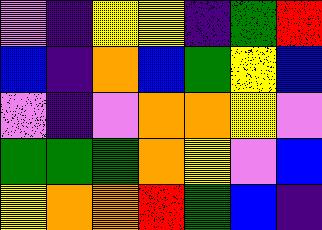[["violet", "indigo", "yellow", "yellow", "indigo", "green", "red"], ["blue", "indigo", "orange", "blue", "green", "yellow", "blue"], ["violet", "indigo", "violet", "orange", "orange", "yellow", "violet"], ["green", "green", "green", "orange", "yellow", "violet", "blue"], ["yellow", "orange", "orange", "red", "green", "blue", "indigo"]]